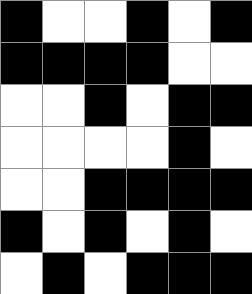[["black", "white", "white", "black", "white", "black"], ["black", "black", "black", "black", "white", "white"], ["white", "white", "black", "white", "black", "black"], ["white", "white", "white", "white", "black", "white"], ["white", "white", "black", "black", "black", "black"], ["black", "white", "black", "white", "black", "white"], ["white", "black", "white", "black", "black", "black"]]